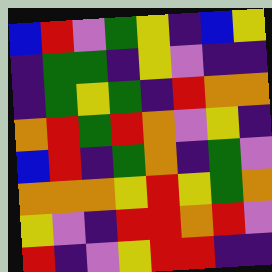[["blue", "red", "violet", "green", "yellow", "indigo", "blue", "yellow"], ["indigo", "green", "green", "indigo", "yellow", "violet", "indigo", "indigo"], ["indigo", "green", "yellow", "green", "indigo", "red", "orange", "orange"], ["orange", "red", "green", "red", "orange", "violet", "yellow", "indigo"], ["blue", "red", "indigo", "green", "orange", "indigo", "green", "violet"], ["orange", "orange", "orange", "yellow", "red", "yellow", "green", "orange"], ["yellow", "violet", "indigo", "red", "red", "orange", "red", "violet"], ["red", "indigo", "violet", "yellow", "red", "red", "indigo", "indigo"]]